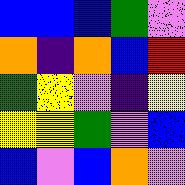[["blue", "blue", "blue", "green", "violet"], ["orange", "indigo", "orange", "blue", "red"], ["green", "yellow", "violet", "indigo", "yellow"], ["yellow", "yellow", "green", "violet", "blue"], ["blue", "violet", "blue", "orange", "violet"]]